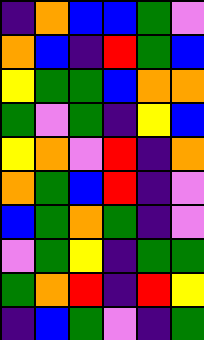[["indigo", "orange", "blue", "blue", "green", "violet"], ["orange", "blue", "indigo", "red", "green", "blue"], ["yellow", "green", "green", "blue", "orange", "orange"], ["green", "violet", "green", "indigo", "yellow", "blue"], ["yellow", "orange", "violet", "red", "indigo", "orange"], ["orange", "green", "blue", "red", "indigo", "violet"], ["blue", "green", "orange", "green", "indigo", "violet"], ["violet", "green", "yellow", "indigo", "green", "green"], ["green", "orange", "red", "indigo", "red", "yellow"], ["indigo", "blue", "green", "violet", "indigo", "green"]]